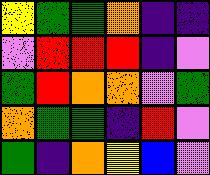[["yellow", "green", "green", "orange", "indigo", "indigo"], ["violet", "red", "red", "red", "indigo", "violet"], ["green", "red", "orange", "orange", "violet", "green"], ["orange", "green", "green", "indigo", "red", "violet"], ["green", "indigo", "orange", "yellow", "blue", "violet"]]